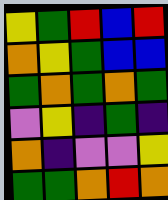[["yellow", "green", "red", "blue", "red"], ["orange", "yellow", "green", "blue", "blue"], ["green", "orange", "green", "orange", "green"], ["violet", "yellow", "indigo", "green", "indigo"], ["orange", "indigo", "violet", "violet", "yellow"], ["green", "green", "orange", "red", "orange"]]